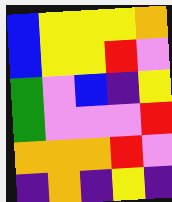[["blue", "yellow", "yellow", "yellow", "orange"], ["blue", "yellow", "yellow", "red", "violet"], ["green", "violet", "blue", "indigo", "yellow"], ["green", "violet", "violet", "violet", "red"], ["orange", "orange", "orange", "red", "violet"], ["indigo", "orange", "indigo", "yellow", "indigo"]]